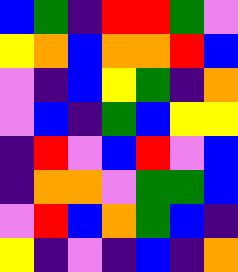[["blue", "green", "indigo", "red", "red", "green", "violet"], ["yellow", "orange", "blue", "orange", "orange", "red", "blue"], ["violet", "indigo", "blue", "yellow", "green", "indigo", "orange"], ["violet", "blue", "indigo", "green", "blue", "yellow", "yellow"], ["indigo", "red", "violet", "blue", "red", "violet", "blue"], ["indigo", "orange", "orange", "violet", "green", "green", "blue"], ["violet", "red", "blue", "orange", "green", "blue", "indigo"], ["yellow", "indigo", "violet", "indigo", "blue", "indigo", "orange"]]